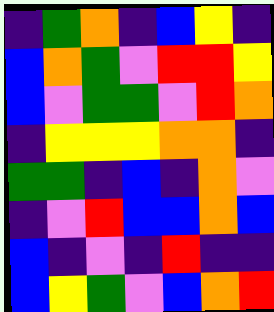[["indigo", "green", "orange", "indigo", "blue", "yellow", "indigo"], ["blue", "orange", "green", "violet", "red", "red", "yellow"], ["blue", "violet", "green", "green", "violet", "red", "orange"], ["indigo", "yellow", "yellow", "yellow", "orange", "orange", "indigo"], ["green", "green", "indigo", "blue", "indigo", "orange", "violet"], ["indigo", "violet", "red", "blue", "blue", "orange", "blue"], ["blue", "indigo", "violet", "indigo", "red", "indigo", "indigo"], ["blue", "yellow", "green", "violet", "blue", "orange", "red"]]